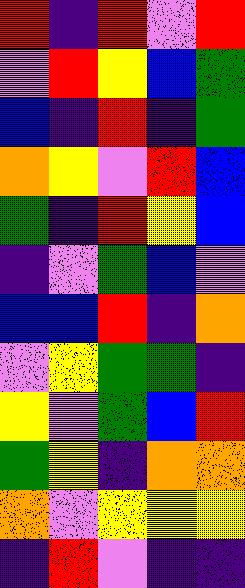[["red", "indigo", "red", "violet", "red"], ["violet", "red", "yellow", "blue", "green"], ["blue", "indigo", "red", "indigo", "green"], ["orange", "yellow", "violet", "red", "blue"], ["green", "indigo", "red", "yellow", "blue"], ["indigo", "violet", "green", "blue", "violet"], ["blue", "blue", "red", "indigo", "orange"], ["violet", "yellow", "green", "green", "indigo"], ["yellow", "violet", "green", "blue", "red"], ["green", "yellow", "indigo", "orange", "orange"], ["orange", "violet", "yellow", "yellow", "yellow"], ["indigo", "red", "violet", "indigo", "indigo"]]